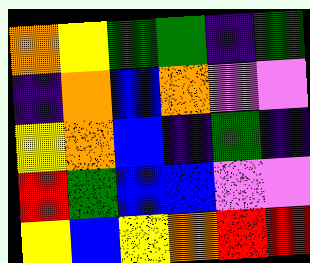[["orange", "yellow", "green", "green", "indigo", "green"], ["indigo", "orange", "blue", "orange", "violet", "violet"], ["yellow", "orange", "blue", "indigo", "green", "indigo"], ["red", "green", "blue", "blue", "violet", "violet"], ["yellow", "blue", "yellow", "orange", "red", "red"]]